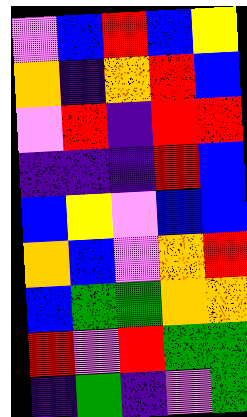[["violet", "blue", "red", "blue", "yellow"], ["orange", "indigo", "orange", "red", "blue"], ["violet", "red", "indigo", "red", "red"], ["indigo", "indigo", "indigo", "red", "blue"], ["blue", "yellow", "violet", "blue", "blue"], ["orange", "blue", "violet", "orange", "red"], ["blue", "green", "green", "orange", "orange"], ["red", "violet", "red", "green", "green"], ["indigo", "green", "indigo", "violet", "green"]]